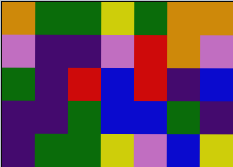[["orange", "green", "green", "yellow", "green", "orange", "orange"], ["violet", "indigo", "indigo", "violet", "red", "orange", "violet"], ["green", "indigo", "red", "blue", "red", "indigo", "blue"], ["indigo", "indigo", "green", "blue", "blue", "green", "indigo"], ["indigo", "green", "green", "yellow", "violet", "blue", "yellow"]]